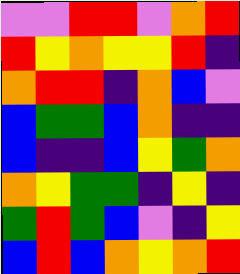[["violet", "violet", "red", "red", "violet", "orange", "red"], ["red", "yellow", "orange", "yellow", "yellow", "red", "indigo"], ["orange", "red", "red", "indigo", "orange", "blue", "violet"], ["blue", "green", "green", "blue", "orange", "indigo", "indigo"], ["blue", "indigo", "indigo", "blue", "yellow", "green", "orange"], ["orange", "yellow", "green", "green", "indigo", "yellow", "indigo"], ["green", "red", "green", "blue", "violet", "indigo", "yellow"], ["blue", "red", "blue", "orange", "yellow", "orange", "red"]]